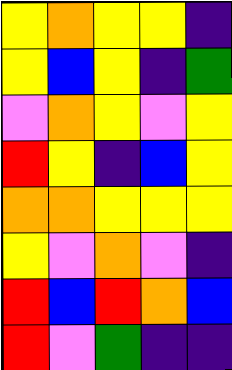[["yellow", "orange", "yellow", "yellow", "indigo"], ["yellow", "blue", "yellow", "indigo", "green"], ["violet", "orange", "yellow", "violet", "yellow"], ["red", "yellow", "indigo", "blue", "yellow"], ["orange", "orange", "yellow", "yellow", "yellow"], ["yellow", "violet", "orange", "violet", "indigo"], ["red", "blue", "red", "orange", "blue"], ["red", "violet", "green", "indigo", "indigo"]]